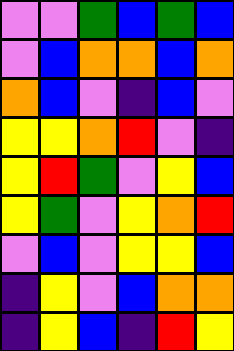[["violet", "violet", "green", "blue", "green", "blue"], ["violet", "blue", "orange", "orange", "blue", "orange"], ["orange", "blue", "violet", "indigo", "blue", "violet"], ["yellow", "yellow", "orange", "red", "violet", "indigo"], ["yellow", "red", "green", "violet", "yellow", "blue"], ["yellow", "green", "violet", "yellow", "orange", "red"], ["violet", "blue", "violet", "yellow", "yellow", "blue"], ["indigo", "yellow", "violet", "blue", "orange", "orange"], ["indigo", "yellow", "blue", "indigo", "red", "yellow"]]